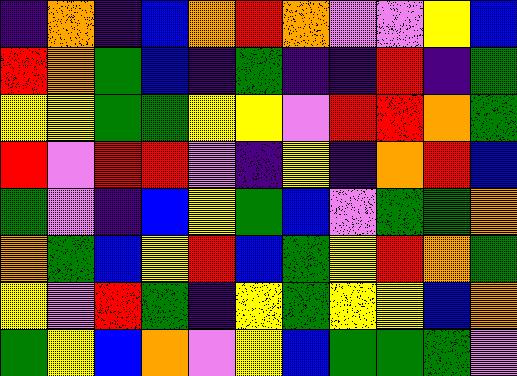[["indigo", "orange", "indigo", "blue", "orange", "red", "orange", "violet", "violet", "yellow", "blue"], ["red", "orange", "green", "blue", "indigo", "green", "indigo", "indigo", "red", "indigo", "green"], ["yellow", "yellow", "green", "green", "yellow", "yellow", "violet", "red", "red", "orange", "green"], ["red", "violet", "red", "red", "violet", "indigo", "yellow", "indigo", "orange", "red", "blue"], ["green", "violet", "indigo", "blue", "yellow", "green", "blue", "violet", "green", "green", "orange"], ["orange", "green", "blue", "yellow", "red", "blue", "green", "yellow", "red", "orange", "green"], ["yellow", "violet", "red", "green", "indigo", "yellow", "green", "yellow", "yellow", "blue", "orange"], ["green", "yellow", "blue", "orange", "violet", "yellow", "blue", "green", "green", "green", "violet"]]